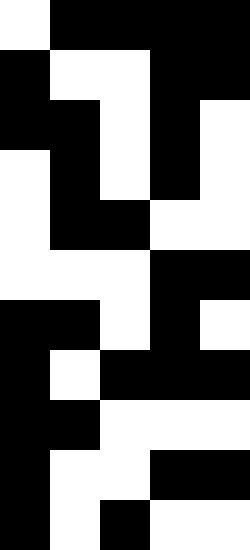[["white", "black", "black", "black", "black"], ["black", "white", "white", "black", "black"], ["black", "black", "white", "black", "white"], ["white", "black", "white", "black", "white"], ["white", "black", "black", "white", "white"], ["white", "white", "white", "black", "black"], ["black", "black", "white", "black", "white"], ["black", "white", "black", "black", "black"], ["black", "black", "white", "white", "white"], ["black", "white", "white", "black", "black"], ["black", "white", "black", "white", "white"]]